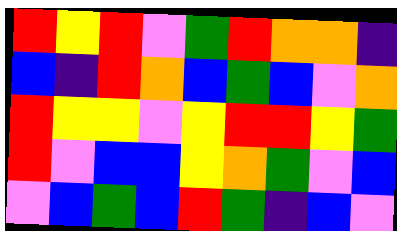[["red", "yellow", "red", "violet", "green", "red", "orange", "orange", "indigo"], ["blue", "indigo", "red", "orange", "blue", "green", "blue", "violet", "orange"], ["red", "yellow", "yellow", "violet", "yellow", "red", "red", "yellow", "green"], ["red", "violet", "blue", "blue", "yellow", "orange", "green", "violet", "blue"], ["violet", "blue", "green", "blue", "red", "green", "indigo", "blue", "violet"]]